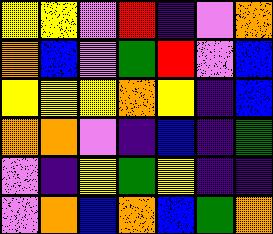[["yellow", "yellow", "violet", "red", "indigo", "violet", "orange"], ["orange", "blue", "violet", "green", "red", "violet", "blue"], ["yellow", "yellow", "yellow", "orange", "yellow", "indigo", "blue"], ["orange", "orange", "violet", "indigo", "blue", "indigo", "green"], ["violet", "indigo", "yellow", "green", "yellow", "indigo", "indigo"], ["violet", "orange", "blue", "orange", "blue", "green", "orange"]]